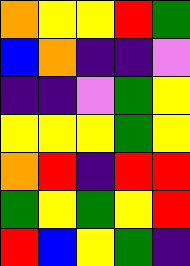[["orange", "yellow", "yellow", "red", "green"], ["blue", "orange", "indigo", "indigo", "violet"], ["indigo", "indigo", "violet", "green", "yellow"], ["yellow", "yellow", "yellow", "green", "yellow"], ["orange", "red", "indigo", "red", "red"], ["green", "yellow", "green", "yellow", "red"], ["red", "blue", "yellow", "green", "indigo"]]